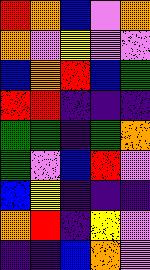[["red", "orange", "blue", "violet", "orange"], ["orange", "violet", "yellow", "violet", "violet"], ["blue", "orange", "red", "blue", "green"], ["red", "red", "indigo", "indigo", "indigo"], ["green", "green", "indigo", "green", "orange"], ["green", "violet", "blue", "red", "violet"], ["blue", "yellow", "indigo", "indigo", "indigo"], ["orange", "red", "indigo", "yellow", "violet"], ["indigo", "indigo", "blue", "orange", "violet"]]